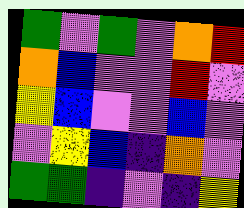[["green", "violet", "green", "violet", "orange", "red"], ["orange", "blue", "violet", "violet", "red", "violet"], ["yellow", "blue", "violet", "violet", "blue", "violet"], ["violet", "yellow", "blue", "indigo", "orange", "violet"], ["green", "green", "indigo", "violet", "indigo", "yellow"]]